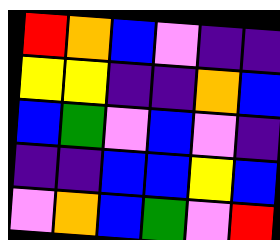[["red", "orange", "blue", "violet", "indigo", "indigo"], ["yellow", "yellow", "indigo", "indigo", "orange", "blue"], ["blue", "green", "violet", "blue", "violet", "indigo"], ["indigo", "indigo", "blue", "blue", "yellow", "blue"], ["violet", "orange", "blue", "green", "violet", "red"]]